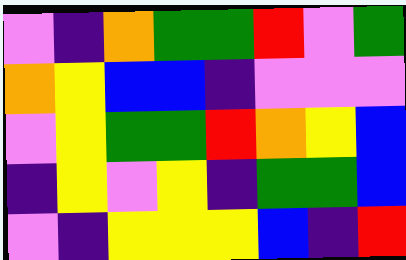[["violet", "indigo", "orange", "green", "green", "red", "violet", "green"], ["orange", "yellow", "blue", "blue", "indigo", "violet", "violet", "violet"], ["violet", "yellow", "green", "green", "red", "orange", "yellow", "blue"], ["indigo", "yellow", "violet", "yellow", "indigo", "green", "green", "blue"], ["violet", "indigo", "yellow", "yellow", "yellow", "blue", "indigo", "red"]]